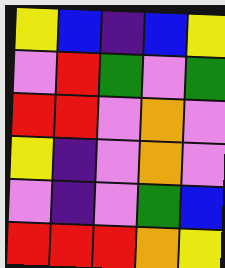[["yellow", "blue", "indigo", "blue", "yellow"], ["violet", "red", "green", "violet", "green"], ["red", "red", "violet", "orange", "violet"], ["yellow", "indigo", "violet", "orange", "violet"], ["violet", "indigo", "violet", "green", "blue"], ["red", "red", "red", "orange", "yellow"]]